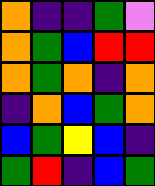[["orange", "indigo", "indigo", "green", "violet"], ["orange", "green", "blue", "red", "red"], ["orange", "green", "orange", "indigo", "orange"], ["indigo", "orange", "blue", "green", "orange"], ["blue", "green", "yellow", "blue", "indigo"], ["green", "red", "indigo", "blue", "green"]]